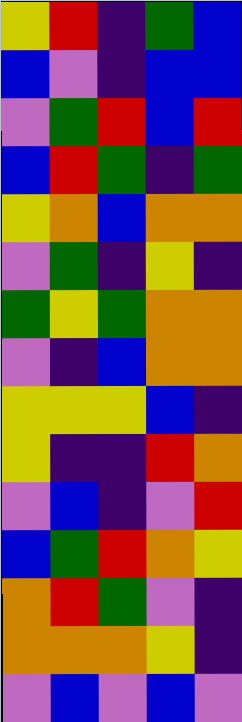[["yellow", "red", "indigo", "green", "blue"], ["blue", "violet", "indigo", "blue", "blue"], ["violet", "green", "red", "blue", "red"], ["blue", "red", "green", "indigo", "green"], ["yellow", "orange", "blue", "orange", "orange"], ["violet", "green", "indigo", "yellow", "indigo"], ["green", "yellow", "green", "orange", "orange"], ["violet", "indigo", "blue", "orange", "orange"], ["yellow", "yellow", "yellow", "blue", "indigo"], ["yellow", "indigo", "indigo", "red", "orange"], ["violet", "blue", "indigo", "violet", "red"], ["blue", "green", "red", "orange", "yellow"], ["orange", "red", "green", "violet", "indigo"], ["orange", "orange", "orange", "yellow", "indigo"], ["violet", "blue", "violet", "blue", "violet"]]